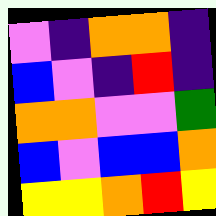[["violet", "indigo", "orange", "orange", "indigo"], ["blue", "violet", "indigo", "red", "indigo"], ["orange", "orange", "violet", "violet", "green"], ["blue", "violet", "blue", "blue", "orange"], ["yellow", "yellow", "orange", "red", "yellow"]]